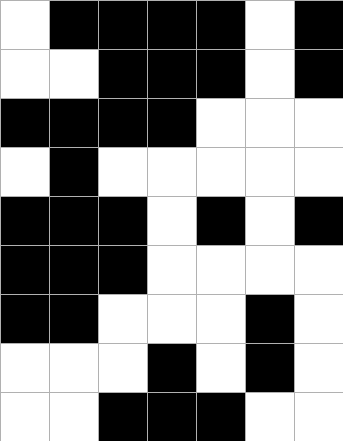[["white", "black", "black", "black", "black", "white", "black"], ["white", "white", "black", "black", "black", "white", "black"], ["black", "black", "black", "black", "white", "white", "white"], ["white", "black", "white", "white", "white", "white", "white"], ["black", "black", "black", "white", "black", "white", "black"], ["black", "black", "black", "white", "white", "white", "white"], ["black", "black", "white", "white", "white", "black", "white"], ["white", "white", "white", "black", "white", "black", "white"], ["white", "white", "black", "black", "black", "white", "white"]]